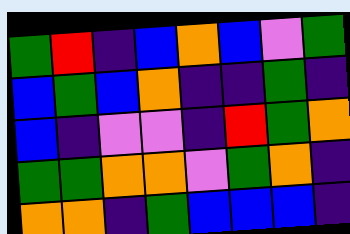[["green", "red", "indigo", "blue", "orange", "blue", "violet", "green"], ["blue", "green", "blue", "orange", "indigo", "indigo", "green", "indigo"], ["blue", "indigo", "violet", "violet", "indigo", "red", "green", "orange"], ["green", "green", "orange", "orange", "violet", "green", "orange", "indigo"], ["orange", "orange", "indigo", "green", "blue", "blue", "blue", "indigo"]]